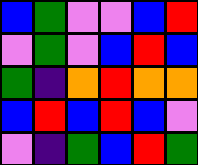[["blue", "green", "violet", "violet", "blue", "red"], ["violet", "green", "violet", "blue", "red", "blue"], ["green", "indigo", "orange", "red", "orange", "orange"], ["blue", "red", "blue", "red", "blue", "violet"], ["violet", "indigo", "green", "blue", "red", "green"]]